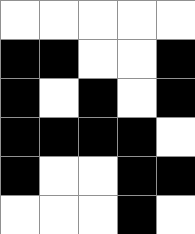[["white", "white", "white", "white", "white"], ["black", "black", "white", "white", "black"], ["black", "white", "black", "white", "black"], ["black", "black", "black", "black", "white"], ["black", "white", "white", "black", "black"], ["white", "white", "white", "black", "white"]]